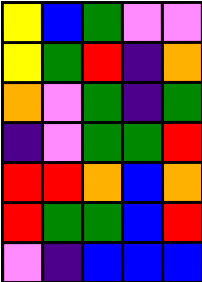[["yellow", "blue", "green", "violet", "violet"], ["yellow", "green", "red", "indigo", "orange"], ["orange", "violet", "green", "indigo", "green"], ["indigo", "violet", "green", "green", "red"], ["red", "red", "orange", "blue", "orange"], ["red", "green", "green", "blue", "red"], ["violet", "indigo", "blue", "blue", "blue"]]